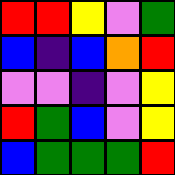[["red", "red", "yellow", "violet", "green"], ["blue", "indigo", "blue", "orange", "red"], ["violet", "violet", "indigo", "violet", "yellow"], ["red", "green", "blue", "violet", "yellow"], ["blue", "green", "green", "green", "red"]]